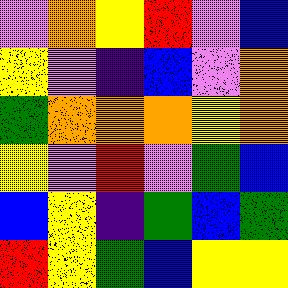[["violet", "orange", "yellow", "red", "violet", "blue"], ["yellow", "violet", "indigo", "blue", "violet", "orange"], ["green", "orange", "orange", "orange", "yellow", "orange"], ["yellow", "violet", "red", "violet", "green", "blue"], ["blue", "yellow", "indigo", "green", "blue", "green"], ["red", "yellow", "green", "blue", "yellow", "yellow"]]